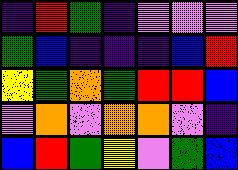[["indigo", "red", "green", "indigo", "violet", "violet", "violet"], ["green", "blue", "indigo", "indigo", "indigo", "blue", "red"], ["yellow", "green", "orange", "green", "red", "red", "blue"], ["violet", "orange", "violet", "orange", "orange", "violet", "indigo"], ["blue", "red", "green", "yellow", "violet", "green", "blue"]]